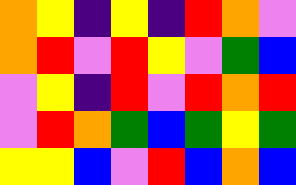[["orange", "yellow", "indigo", "yellow", "indigo", "red", "orange", "violet"], ["orange", "red", "violet", "red", "yellow", "violet", "green", "blue"], ["violet", "yellow", "indigo", "red", "violet", "red", "orange", "red"], ["violet", "red", "orange", "green", "blue", "green", "yellow", "green"], ["yellow", "yellow", "blue", "violet", "red", "blue", "orange", "blue"]]